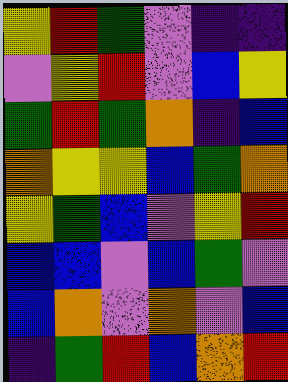[["yellow", "red", "green", "violet", "indigo", "indigo"], ["violet", "yellow", "red", "violet", "blue", "yellow"], ["green", "red", "green", "orange", "indigo", "blue"], ["orange", "yellow", "yellow", "blue", "green", "orange"], ["yellow", "green", "blue", "violet", "yellow", "red"], ["blue", "blue", "violet", "blue", "green", "violet"], ["blue", "orange", "violet", "orange", "violet", "blue"], ["indigo", "green", "red", "blue", "orange", "red"]]